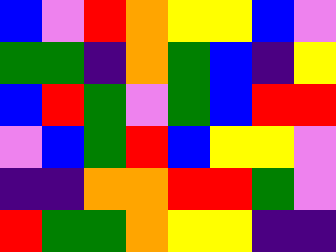[["blue", "violet", "red", "orange", "yellow", "yellow", "blue", "violet"], ["green", "green", "indigo", "orange", "green", "blue", "indigo", "yellow"], ["blue", "red", "green", "violet", "green", "blue", "red", "red"], ["violet", "blue", "green", "red", "blue", "yellow", "yellow", "violet"], ["indigo", "indigo", "orange", "orange", "red", "red", "green", "violet"], ["red", "green", "green", "orange", "yellow", "yellow", "indigo", "indigo"]]